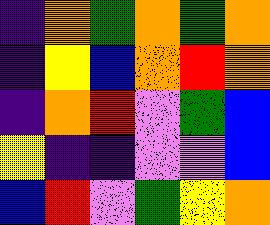[["indigo", "orange", "green", "orange", "green", "orange"], ["indigo", "yellow", "blue", "orange", "red", "orange"], ["indigo", "orange", "red", "violet", "green", "blue"], ["yellow", "indigo", "indigo", "violet", "violet", "blue"], ["blue", "red", "violet", "green", "yellow", "orange"]]